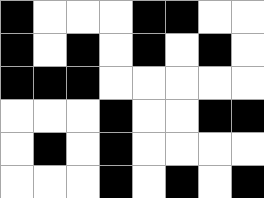[["black", "white", "white", "white", "black", "black", "white", "white"], ["black", "white", "black", "white", "black", "white", "black", "white"], ["black", "black", "black", "white", "white", "white", "white", "white"], ["white", "white", "white", "black", "white", "white", "black", "black"], ["white", "black", "white", "black", "white", "white", "white", "white"], ["white", "white", "white", "black", "white", "black", "white", "black"]]